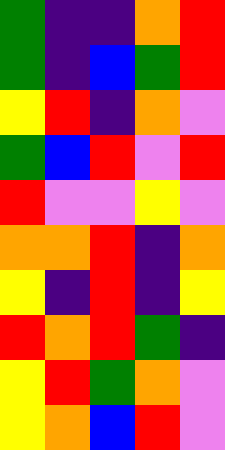[["green", "indigo", "indigo", "orange", "red"], ["green", "indigo", "blue", "green", "red"], ["yellow", "red", "indigo", "orange", "violet"], ["green", "blue", "red", "violet", "red"], ["red", "violet", "violet", "yellow", "violet"], ["orange", "orange", "red", "indigo", "orange"], ["yellow", "indigo", "red", "indigo", "yellow"], ["red", "orange", "red", "green", "indigo"], ["yellow", "red", "green", "orange", "violet"], ["yellow", "orange", "blue", "red", "violet"]]